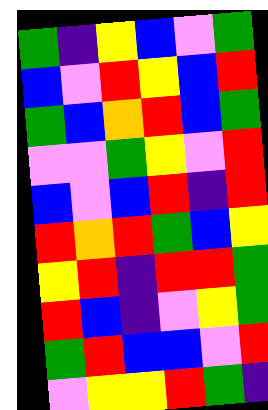[["green", "indigo", "yellow", "blue", "violet", "green"], ["blue", "violet", "red", "yellow", "blue", "red"], ["green", "blue", "orange", "red", "blue", "green"], ["violet", "violet", "green", "yellow", "violet", "red"], ["blue", "violet", "blue", "red", "indigo", "red"], ["red", "orange", "red", "green", "blue", "yellow"], ["yellow", "red", "indigo", "red", "red", "green"], ["red", "blue", "indigo", "violet", "yellow", "green"], ["green", "red", "blue", "blue", "violet", "red"], ["violet", "yellow", "yellow", "red", "green", "indigo"]]